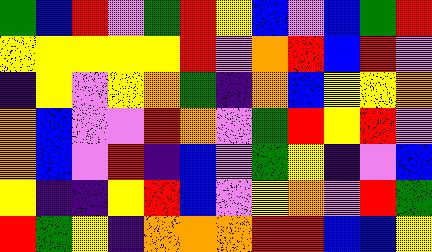[["green", "blue", "red", "violet", "green", "red", "yellow", "blue", "violet", "blue", "green", "red"], ["yellow", "yellow", "yellow", "yellow", "yellow", "red", "violet", "orange", "red", "blue", "red", "violet"], ["indigo", "yellow", "violet", "yellow", "orange", "green", "indigo", "orange", "blue", "yellow", "yellow", "orange"], ["orange", "blue", "violet", "violet", "red", "orange", "violet", "green", "red", "yellow", "red", "violet"], ["orange", "blue", "violet", "red", "indigo", "blue", "violet", "green", "yellow", "indigo", "violet", "blue"], ["yellow", "indigo", "indigo", "yellow", "red", "blue", "violet", "yellow", "orange", "violet", "red", "green"], ["red", "green", "yellow", "indigo", "orange", "orange", "orange", "red", "red", "blue", "blue", "yellow"]]